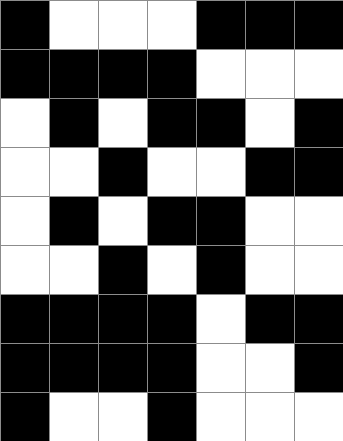[["black", "white", "white", "white", "black", "black", "black"], ["black", "black", "black", "black", "white", "white", "white"], ["white", "black", "white", "black", "black", "white", "black"], ["white", "white", "black", "white", "white", "black", "black"], ["white", "black", "white", "black", "black", "white", "white"], ["white", "white", "black", "white", "black", "white", "white"], ["black", "black", "black", "black", "white", "black", "black"], ["black", "black", "black", "black", "white", "white", "black"], ["black", "white", "white", "black", "white", "white", "white"]]